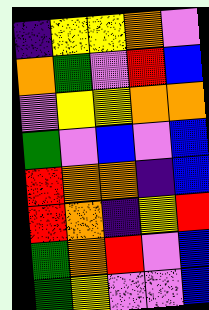[["indigo", "yellow", "yellow", "orange", "violet"], ["orange", "green", "violet", "red", "blue"], ["violet", "yellow", "yellow", "orange", "orange"], ["green", "violet", "blue", "violet", "blue"], ["red", "orange", "orange", "indigo", "blue"], ["red", "orange", "indigo", "yellow", "red"], ["green", "orange", "red", "violet", "blue"], ["green", "yellow", "violet", "violet", "blue"]]